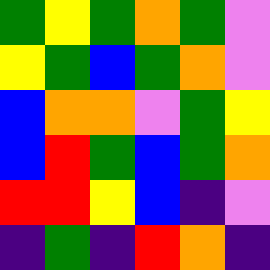[["green", "yellow", "green", "orange", "green", "violet"], ["yellow", "green", "blue", "green", "orange", "violet"], ["blue", "orange", "orange", "violet", "green", "yellow"], ["blue", "red", "green", "blue", "green", "orange"], ["red", "red", "yellow", "blue", "indigo", "violet"], ["indigo", "green", "indigo", "red", "orange", "indigo"]]